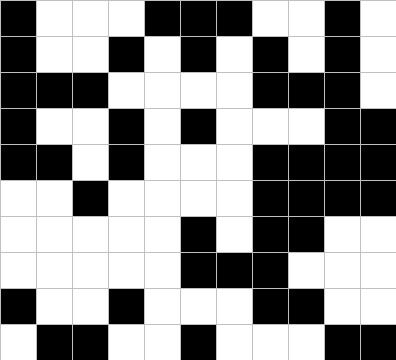[["black", "white", "white", "white", "black", "black", "black", "white", "white", "black", "white"], ["black", "white", "white", "black", "white", "black", "white", "black", "white", "black", "white"], ["black", "black", "black", "white", "white", "white", "white", "black", "black", "black", "white"], ["black", "white", "white", "black", "white", "black", "white", "white", "white", "black", "black"], ["black", "black", "white", "black", "white", "white", "white", "black", "black", "black", "black"], ["white", "white", "black", "white", "white", "white", "white", "black", "black", "black", "black"], ["white", "white", "white", "white", "white", "black", "white", "black", "black", "white", "white"], ["white", "white", "white", "white", "white", "black", "black", "black", "white", "white", "white"], ["black", "white", "white", "black", "white", "white", "white", "black", "black", "white", "white"], ["white", "black", "black", "white", "white", "black", "white", "white", "white", "black", "black"]]